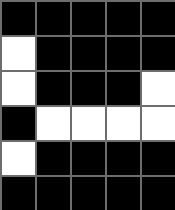[["black", "black", "black", "black", "black"], ["white", "black", "black", "black", "black"], ["white", "black", "black", "black", "white"], ["black", "white", "white", "white", "white"], ["white", "black", "black", "black", "black"], ["black", "black", "black", "black", "black"]]